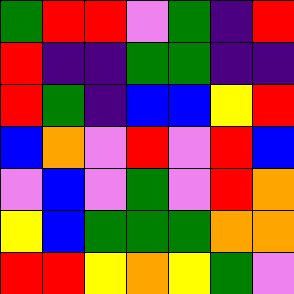[["green", "red", "red", "violet", "green", "indigo", "red"], ["red", "indigo", "indigo", "green", "green", "indigo", "indigo"], ["red", "green", "indigo", "blue", "blue", "yellow", "red"], ["blue", "orange", "violet", "red", "violet", "red", "blue"], ["violet", "blue", "violet", "green", "violet", "red", "orange"], ["yellow", "blue", "green", "green", "green", "orange", "orange"], ["red", "red", "yellow", "orange", "yellow", "green", "violet"]]